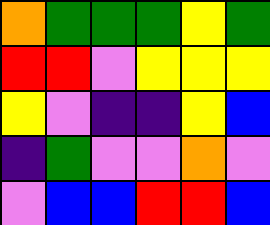[["orange", "green", "green", "green", "yellow", "green"], ["red", "red", "violet", "yellow", "yellow", "yellow"], ["yellow", "violet", "indigo", "indigo", "yellow", "blue"], ["indigo", "green", "violet", "violet", "orange", "violet"], ["violet", "blue", "blue", "red", "red", "blue"]]